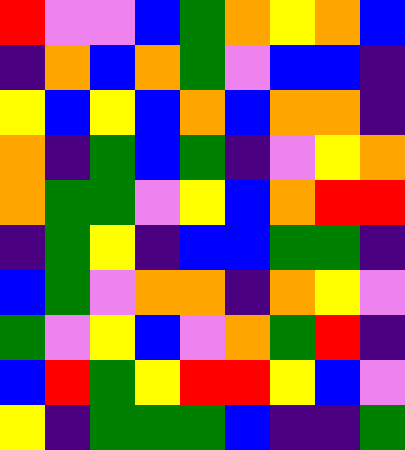[["red", "violet", "violet", "blue", "green", "orange", "yellow", "orange", "blue"], ["indigo", "orange", "blue", "orange", "green", "violet", "blue", "blue", "indigo"], ["yellow", "blue", "yellow", "blue", "orange", "blue", "orange", "orange", "indigo"], ["orange", "indigo", "green", "blue", "green", "indigo", "violet", "yellow", "orange"], ["orange", "green", "green", "violet", "yellow", "blue", "orange", "red", "red"], ["indigo", "green", "yellow", "indigo", "blue", "blue", "green", "green", "indigo"], ["blue", "green", "violet", "orange", "orange", "indigo", "orange", "yellow", "violet"], ["green", "violet", "yellow", "blue", "violet", "orange", "green", "red", "indigo"], ["blue", "red", "green", "yellow", "red", "red", "yellow", "blue", "violet"], ["yellow", "indigo", "green", "green", "green", "blue", "indigo", "indigo", "green"]]